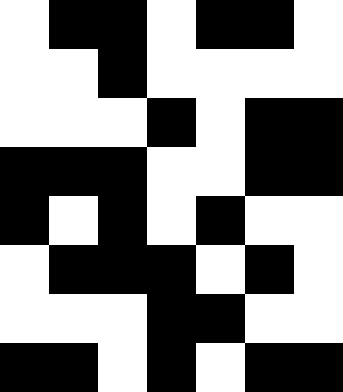[["white", "black", "black", "white", "black", "black", "white"], ["white", "white", "black", "white", "white", "white", "white"], ["white", "white", "white", "black", "white", "black", "black"], ["black", "black", "black", "white", "white", "black", "black"], ["black", "white", "black", "white", "black", "white", "white"], ["white", "black", "black", "black", "white", "black", "white"], ["white", "white", "white", "black", "black", "white", "white"], ["black", "black", "white", "black", "white", "black", "black"]]